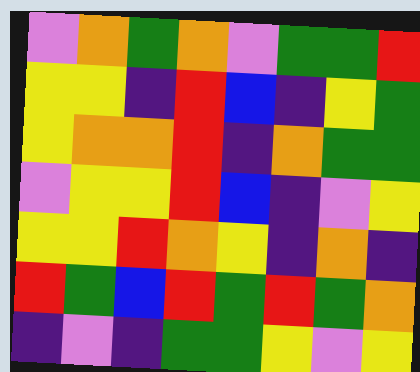[["violet", "orange", "green", "orange", "violet", "green", "green", "red"], ["yellow", "yellow", "indigo", "red", "blue", "indigo", "yellow", "green"], ["yellow", "orange", "orange", "red", "indigo", "orange", "green", "green"], ["violet", "yellow", "yellow", "red", "blue", "indigo", "violet", "yellow"], ["yellow", "yellow", "red", "orange", "yellow", "indigo", "orange", "indigo"], ["red", "green", "blue", "red", "green", "red", "green", "orange"], ["indigo", "violet", "indigo", "green", "green", "yellow", "violet", "yellow"]]